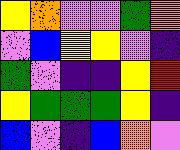[["yellow", "orange", "violet", "violet", "green", "orange"], ["violet", "blue", "yellow", "yellow", "violet", "indigo"], ["green", "violet", "indigo", "indigo", "yellow", "red"], ["yellow", "green", "green", "green", "yellow", "indigo"], ["blue", "violet", "indigo", "blue", "orange", "violet"]]